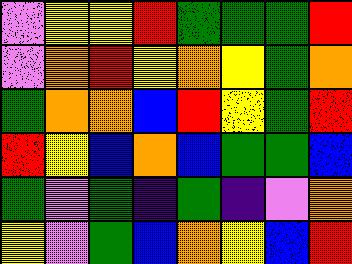[["violet", "yellow", "yellow", "red", "green", "green", "green", "red"], ["violet", "orange", "red", "yellow", "orange", "yellow", "green", "orange"], ["green", "orange", "orange", "blue", "red", "yellow", "green", "red"], ["red", "yellow", "blue", "orange", "blue", "green", "green", "blue"], ["green", "violet", "green", "indigo", "green", "indigo", "violet", "orange"], ["yellow", "violet", "green", "blue", "orange", "yellow", "blue", "red"]]